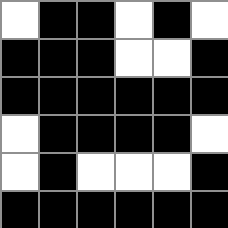[["white", "black", "black", "white", "black", "white"], ["black", "black", "black", "white", "white", "black"], ["black", "black", "black", "black", "black", "black"], ["white", "black", "black", "black", "black", "white"], ["white", "black", "white", "white", "white", "black"], ["black", "black", "black", "black", "black", "black"]]